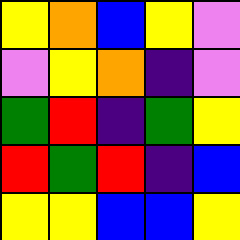[["yellow", "orange", "blue", "yellow", "violet"], ["violet", "yellow", "orange", "indigo", "violet"], ["green", "red", "indigo", "green", "yellow"], ["red", "green", "red", "indigo", "blue"], ["yellow", "yellow", "blue", "blue", "yellow"]]